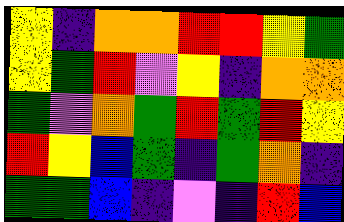[["yellow", "indigo", "orange", "orange", "red", "red", "yellow", "green"], ["yellow", "green", "red", "violet", "yellow", "indigo", "orange", "orange"], ["green", "violet", "orange", "green", "red", "green", "red", "yellow"], ["red", "yellow", "blue", "green", "indigo", "green", "orange", "indigo"], ["green", "green", "blue", "indigo", "violet", "indigo", "red", "blue"]]